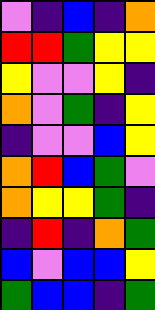[["violet", "indigo", "blue", "indigo", "orange"], ["red", "red", "green", "yellow", "yellow"], ["yellow", "violet", "violet", "yellow", "indigo"], ["orange", "violet", "green", "indigo", "yellow"], ["indigo", "violet", "violet", "blue", "yellow"], ["orange", "red", "blue", "green", "violet"], ["orange", "yellow", "yellow", "green", "indigo"], ["indigo", "red", "indigo", "orange", "green"], ["blue", "violet", "blue", "blue", "yellow"], ["green", "blue", "blue", "indigo", "green"]]